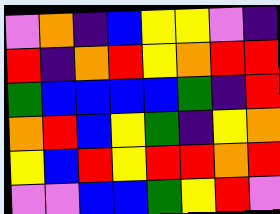[["violet", "orange", "indigo", "blue", "yellow", "yellow", "violet", "indigo"], ["red", "indigo", "orange", "red", "yellow", "orange", "red", "red"], ["green", "blue", "blue", "blue", "blue", "green", "indigo", "red"], ["orange", "red", "blue", "yellow", "green", "indigo", "yellow", "orange"], ["yellow", "blue", "red", "yellow", "red", "red", "orange", "red"], ["violet", "violet", "blue", "blue", "green", "yellow", "red", "violet"]]